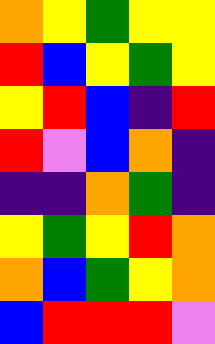[["orange", "yellow", "green", "yellow", "yellow"], ["red", "blue", "yellow", "green", "yellow"], ["yellow", "red", "blue", "indigo", "red"], ["red", "violet", "blue", "orange", "indigo"], ["indigo", "indigo", "orange", "green", "indigo"], ["yellow", "green", "yellow", "red", "orange"], ["orange", "blue", "green", "yellow", "orange"], ["blue", "red", "red", "red", "violet"]]